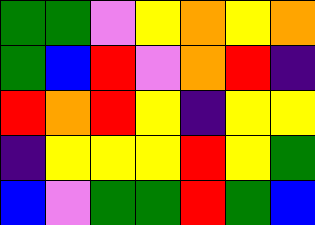[["green", "green", "violet", "yellow", "orange", "yellow", "orange"], ["green", "blue", "red", "violet", "orange", "red", "indigo"], ["red", "orange", "red", "yellow", "indigo", "yellow", "yellow"], ["indigo", "yellow", "yellow", "yellow", "red", "yellow", "green"], ["blue", "violet", "green", "green", "red", "green", "blue"]]